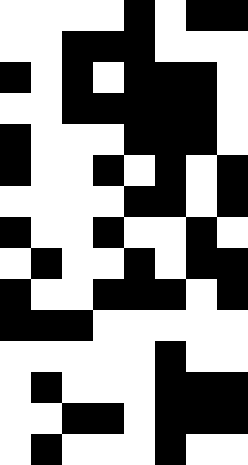[["white", "white", "white", "white", "black", "white", "black", "black"], ["white", "white", "black", "black", "black", "white", "white", "white"], ["black", "white", "black", "white", "black", "black", "black", "white"], ["white", "white", "black", "black", "black", "black", "black", "white"], ["black", "white", "white", "white", "black", "black", "black", "white"], ["black", "white", "white", "black", "white", "black", "white", "black"], ["white", "white", "white", "white", "black", "black", "white", "black"], ["black", "white", "white", "black", "white", "white", "black", "white"], ["white", "black", "white", "white", "black", "white", "black", "black"], ["black", "white", "white", "black", "black", "black", "white", "black"], ["black", "black", "black", "white", "white", "white", "white", "white"], ["white", "white", "white", "white", "white", "black", "white", "white"], ["white", "black", "white", "white", "white", "black", "black", "black"], ["white", "white", "black", "black", "white", "black", "black", "black"], ["white", "black", "white", "white", "white", "black", "white", "white"]]